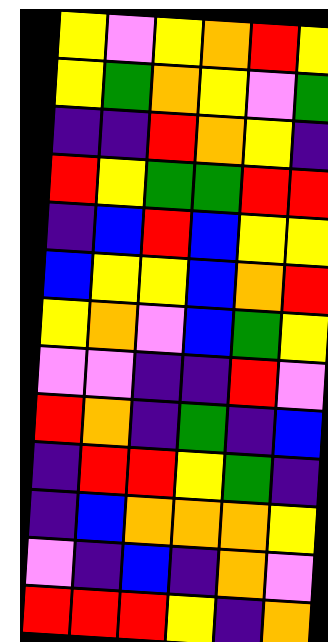[["yellow", "violet", "yellow", "orange", "red", "yellow"], ["yellow", "green", "orange", "yellow", "violet", "green"], ["indigo", "indigo", "red", "orange", "yellow", "indigo"], ["red", "yellow", "green", "green", "red", "red"], ["indigo", "blue", "red", "blue", "yellow", "yellow"], ["blue", "yellow", "yellow", "blue", "orange", "red"], ["yellow", "orange", "violet", "blue", "green", "yellow"], ["violet", "violet", "indigo", "indigo", "red", "violet"], ["red", "orange", "indigo", "green", "indigo", "blue"], ["indigo", "red", "red", "yellow", "green", "indigo"], ["indigo", "blue", "orange", "orange", "orange", "yellow"], ["violet", "indigo", "blue", "indigo", "orange", "violet"], ["red", "red", "red", "yellow", "indigo", "orange"]]